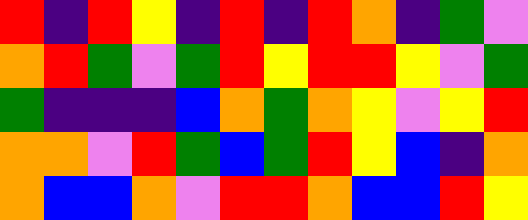[["red", "indigo", "red", "yellow", "indigo", "red", "indigo", "red", "orange", "indigo", "green", "violet"], ["orange", "red", "green", "violet", "green", "red", "yellow", "red", "red", "yellow", "violet", "green"], ["green", "indigo", "indigo", "indigo", "blue", "orange", "green", "orange", "yellow", "violet", "yellow", "red"], ["orange", "orange", "violet", "red", "green", "blue", "green", "red", "yellow", "blue", "indigo", "orange"], ["orange", "blue", "blue", "orange", "violet", "red", "red", "orange", "blue", "blue", "red", "yellow"]]